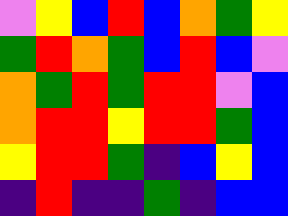[["violet", "yellow", "blue", "red", "blue", "orange", "green", "yellow"], ["green", "red", "orange", "green", "blue", "red", "blue", "violet"], ["orange", "green", "red", "green", "red", "red", "violet", "blue"], ["orange", "red", "red", "yellow", "red", "red", "green", "blue"], ["yellow", "red", "red", "green", "indigo", "blue", "yellow", "blue"], ["indigo", "red", "indigo", "indigo", "green", "indigo", "blue", "blue"]]